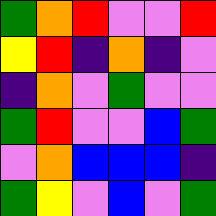[["green", "orange", "red", "violet", "violet", "red"], ["yellow", "red", "indigo", "orange", "indigo", "violet"], ["indigo", "orange", "violet", "green", "violet", "violet"], ["green", "red", "violet", "violet", "blue", "green"], ["violet", "orange", "blue", "blue", "blue", "indigo"], ["green", "yellow", "violet", "blue", "violet", "green"]]